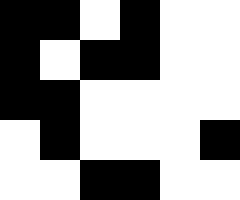[["black", "black", "white", "black", "white", "white"], ["black", "white", "black", "black", "white", "white"], ["black", "black", "white", "white", "white", "white"], ["white", "black", "white", "white", "white", "black"], ["white", "white", "black", "black", "white", "white"]]